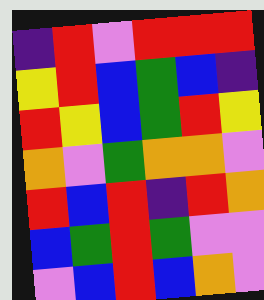[["indigo", "red", "violet", "red", "red", "red"], ["yellow", "red", "blue", "green", "blue", "indigo"], ["red", "yellow", "blue", "green", "red", "yellow"], ["orange", "violet", "green", "orange", "orange", "violet"], ["red", "blue", "red", "indigo", "red", "orange"], ["blue", "green", "red", "green", "violet", "violet"], ["violet", "blue", "red", "blue", "orange", "violet"]]